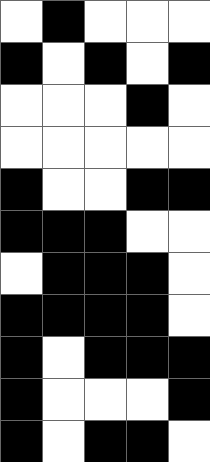[["white", "black", "white", "white", "white"], ["black", "white", "black", "white", "black"], ["white", "white", "white", "black", "white"], ["white", "white", "white", "white", "white"], ["black", "white", "white", "black", "black"], ["black", "black", "black", "white", "white"], ["white", "black", "black", "black", "white"], ["black", "black", "black", "black", "white"], ["black", "white", "black", "black", "black"], ["black", "white", "white", "white", "black"], ["black", "white", "black", "black", "white"]]